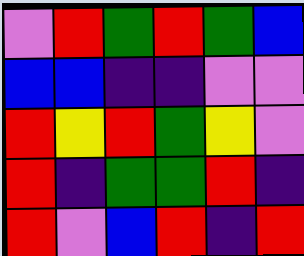[["violet", "red", "green", "red", "green", "blue"], ["blue", "blue", "indigo", "indigo", "violet", "violet"], ["red", "yellow", "red", "green", "yellow", "violet"], ["red", "indigo", "green", "green", "red", "indigo"], ["red", "violet", "blue", "red", "indigo", "red"]]